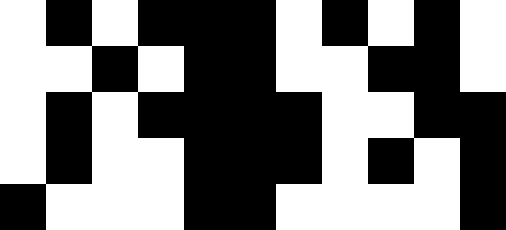[["white", "black", "white", "black", "black", "black", "white", "black", "white", "black", "white"], ["white", "white", "black", "white", "black", "black", "white", "white", "black", "black", "white"], ["white", "black", "white", "black", "black", "black", "black", "white", "white", "black", "black"], ["white", "black", "white", "white", "black", "black", "black", "white", "black", "white", "black"], ["black", "white", "white", "white", "black", "black", "white", "white", "white", "white", "black"]]